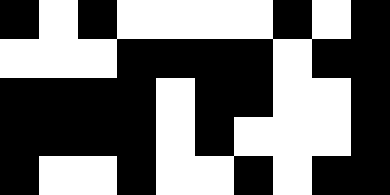[["black", "white", "black", "white", "white", "white", "white", "black", "white", "black"], ["white", "white", "white", "black", "black", "black", "black", "white", "black", "black"], ["black", "black", "black", "black", "white", "black", "black", "white", "white", "black"], ["black", "black", "black", "black", "white", "black", "white", "white", "white", "black"], ["black", "white", "white", "black", "white", "white", "black", "white", "black", "black"]]